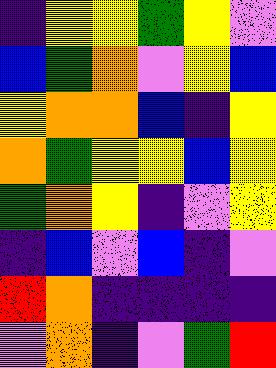[["indigo", "yellow", "yellow", "green", "yellow", "violet"], ["blue", "green", "orange", "violet", "yellow", "blue"], ["yellow", "orange", "orange", "blue", "indigo", "yellow"], ["orange", "green", "yellow", "yellow", "blue", "yellow"], ["green", "orange", "yellow", "indigo", "violet", "yellow"], ["indigo", "blue", "violet", "blue", "indigo", "violet"], ["red", "orange", "indigo", "indigo", "indigo", "indigo"], ["violet", "orange", "indigo", "violet", "green", "red"]]